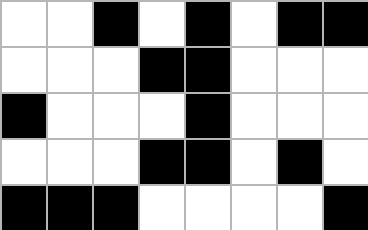[["white", "white", "black", "white", "black", "white", "black", "black"], ["white", "white", "white", "black", "black", "white", "white", "white"], ["black", "white", "white", "white", "black", "white", "white", "white"], ["white", "white", "white", "black", "black", "white", "black", "white"], ["black", "black", "black", "white", "white", "white", "white", "black"]]